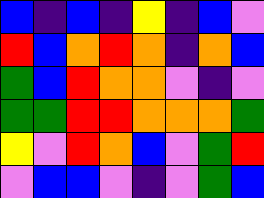[["blue", "indigo", "blue", "indigo", "yellow", "indigo", "blue", "violet"], ["red", "blue", "orange", "red", "orange", "indigo", "orange", "blue"], ["green", "blue", "red", "orange", "orange", "violet", "indigo", "violet"], ["green", "green", "red", "red", "orange", "orange", "orange", "green"], ["yellow", "violet", "red", "orange", "blue", "violet", "green", "red"], ["violet", "blue", "blue", "violet", "indigo", "violet", "green", "blue"]]